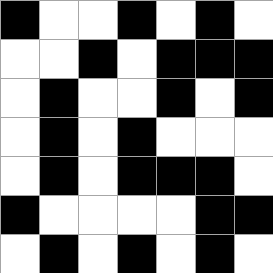[["black", "white", "white", "black", "white", "black", "white"], ["white", "white", "black", "white", "black", "black", "black"], ["white", "black", "white", "white", "black", "white", "black"], ["white", "black", "white", "black", "white", "white", "white"], ["white", "black", "white", "black", "black", "black", "white"], ["black", "white", "white", "white", "white", "black", "black"], ["white", "black", "white", "black", "white", "black", "white"]]